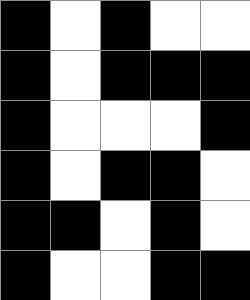[["black", "white", "black", "white", "white"], ["black", "white", "black", "black", "black"], ["black", "white", "white", "white", "black"], ["black", "white", "black", "black", "white"], ["black", "black", "white", "black", "white"], ["black", "white", "white", "black", "black"]]